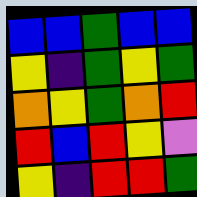[["blue", "blue", "green", "blue", "blue"], ["yellow", "indigo", "green", "yellow", "green"], ["orange", "yellow", "green", "orange", "red"], ["red", "blue", "red", "yellow", "violet"], ["yellow", "indigo", "red", "red", "green"]]